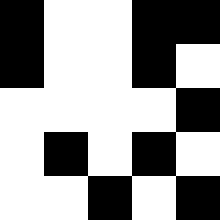[["black", "white", "white", "black", "black"], ["black", "white", "white", "black", "white"], ["white", "white", "white", "white", "black"], ["white", "black", "white", "black", "white"], ["white", "white", "black", "white", "black"]]